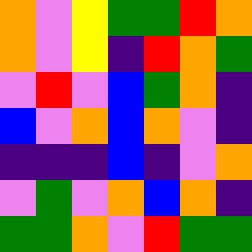[["orange", "violet", "yellow", "green", "green", "red", "orange"], ["orange", "violet", "yellow", "indigo", "red", "orange", "green"], ["violet", "red", "violet", "blue", "green", "orange", "indigo"], ["blue", "violet", "orange", "blue", "orange", "violet", "indigo"], ["indigo", "indigo", "indigo", "blue", "indigo", "violet", "orange"], ["violet", "green", "violet", "orange", "blue", "orange", "indigo"], ["green", "green", "orange", "violet", "red", "green", "green"]]